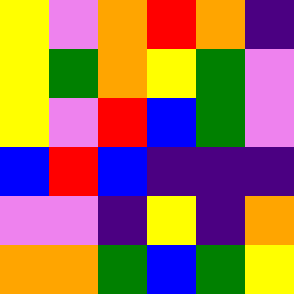[["yellow", "violet", "orange", "red", "orange", "indigo"], ["yellow", "green", "orange", "yellow", "green", "violet"], ["yellow", "violet", "red", "blue", "green", "violet"], ["blue", "red", "blue", "indigo", "indigo", "indigo"], ["violet", "violet", "indigo", "yellow", "indigo", "orange"], ["orange", "orange", "green", "blue", "green", "yellow"]]